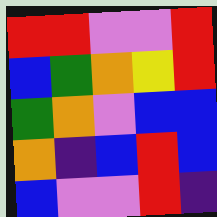[["red", "red", "violet", "violet", "red"], ["blue", "green", "orange", "yellow", "red"], ["green", "orange", "violet", "blue", "blue"], ["orange", "indigo", "blue", "red", "blue"], ["blue", "violet", "violet", "red", "indigo"]]